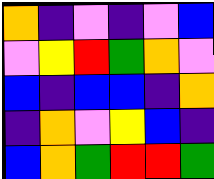[["orange", "indigo", "violet", "indigo", "violet", "blue"], ["violet", "yellow", "red", "green", "orange", "violet"], ["blue", "indigo", "blue", "blue", "indigo", "orange"], ["indigo", "orange", "violet", "yellow", "blue", "indigo"], ["blue", "orange", "green", "red", "red", "green"]]